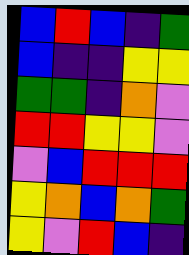[["blue", "red", "blue", "indigo", "green"], ["blue", "indigo", "indigo", "yellow", "yellow"], ["green", "green", "indigo", "orange", "violet"], ["red", "red", "yellow", "yellow", "violet"], ["violet", "blue", "red", "red", "red"], ["yellow", "orange", "blue", "orange", "green"], ["yellow", "violet", "red", "blue", "indigo"]]